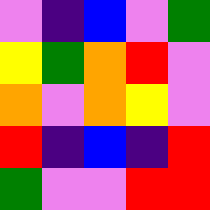[["violet", "indigo", "blue", "violet", "green"], ["yellow", "green", "orange", "red", "violet"], ["orange", "violet", "orange", "yellow", "violet"], ["red", "indigo", "blue", "indigo", "red"], ["green", "violet", "violet", "red", "red"]]